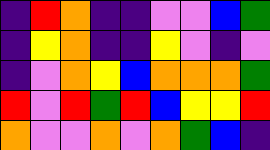[["indigo", "red", "orange", "indigo", "indigo", "violet", "violet", "blue", "green"], ["indigo", "yellow", "orange", "indigo", "indigo", "yellow", "violet", "indigo", "violet"], ["indigo", "violet", "orange", "yellow", "blue", "orange", "orange", "orange", "green"], ["red", "violet", "red", "green", "red", "blue", "yellow", "yellow", "red"], ["orange", "violet", "violet", "orange", "violet", "orange", "green", "blue", "indigo"]]